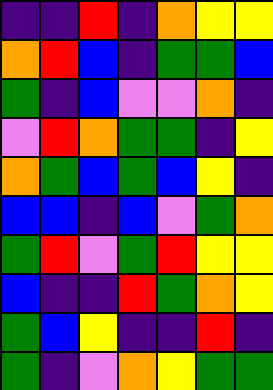[["indigo", "indigo", "red", "indigo", "orange", "yellow", "yellow"], ["orange", "red", "blue", "indigo", "green", "green", "blue"], ["green", "indigo", "blue", "violet", "violet", "orange", "indigo"], ["violet", "red", "orange", "green", "green", "indigo", "yellow"], ["orange", "green", "blue", "green", "blue", "yellow", "indigo"], ["blue", "blue", "indigo", "blue", "violet", "green", "orange"], ["green", "red", "violet", "green", "red", "yellow", "yellow"], ["blue", "indigo", "indigo", "red", "green", "orange", "yellow"], ["green", "blue", "yellow", "indigo", "indigo", "red", "indigo"], ["green", "indigo", "violet", "orange", "yellow", "green", "green"]]